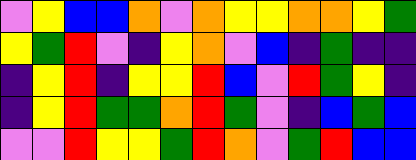[["violet", "yellow", "blue", "blue", "orange", "violet", "orange", "yellow", "yellow", "orange", "orange", "yellow", "green"], ["yellow", "green", "red", "violet", "indigo", "yellow", "orange", "violet", "blue", "indigo", "green", "indigo", "indigo"], ["indigo", "yellow", "red", "indigo", "yellow", "yellow", "red", "blue", "violet", "red", "green", "yellow", "indigo"], ["indigo", "yellow", "red", "green", "green", "orange", "red", "green", "violet", "indigo", "blue", "green", "blue"], ["violet", "violet", "red", "yellow", "yellow", "green", "red", "orange", "violet", "green", "red", "blue", "blue"]]